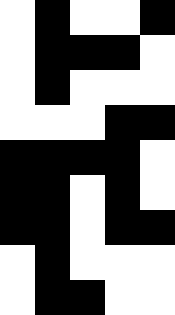[["white", "black", "white", "white", "black"], ["white", "black", "black", "black", "white"], ["white", "black", "white", "white", "white"], ["white", "white", "white", "black", "black"], ["black", "black", "black", "black", "white"], ["black", "black", "white", "black", "white"], ["black", "black", "white", "black", "black"], ["white", "black", "white", "white", "white"], ["white", "black", "black", "white", "white"]]